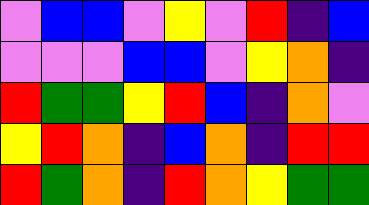[["violet", "blue", "blue", "violet", "yellow", "violet", "red", "indigo", "blue"], ["violet", "violet", "violet", "blue", "blue", "violet", "yellow", "orange", "indigo"], ["red", "green", "green", "yellow", "red", "blue", "indigo", "orange", "violet"], ["yellow", "red", "orange", "indigo", "blue", "orange", "indigo", "red", "red"], ["red", "green", "orange", "indigo", "red", "orange", "yellow", "green", "green"]]